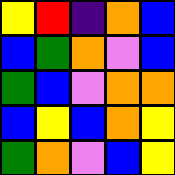[["yellow", "red", "indigo", "orange", "blue"], ["blue", "green", "orange", "violet", "blue"], ["green", "blue", "violet", "orange", "orange"], ["blue", "yellow", "blue", "orange", "yellow"], ["green", "orange", "violet", "blue", "yellow"]]